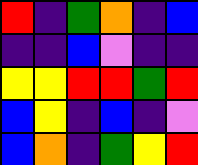[["red", "indigo", "green", "orange", "indigo", "blue"], ["indigo", "indigo", "blue", "violet", "indigo", "indigo"], ["yellow", "yellow", "red", "red", "green", "red"], ["blue", "yellow", "indigo", "blue", "indigo", "violet"], ["blue", "orange", "indigo", "green", "yellow", "red"]]